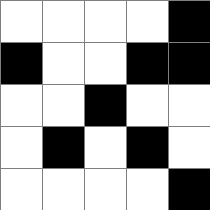[["white", "white", "white", "white", "black"], ["black", "white", "white", "black", "black"], ["white", "white", "black", "white", "white"], ["white", "black", "white", "black", "white"], ["white", "white", "white", "white", "black"]]